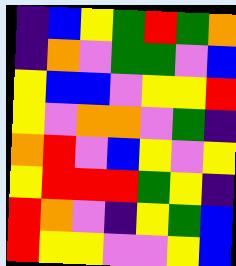[["indigo", "blue", "yellow", "green", "red", "green", "orange"], ["indigo", "orange", "violet", "green", "green", "violet", "blue"], ["yellow", "blue", "blue", "violet", "yellow", "yellow", "red"], ["yellow", "violet", "orange", "orange", "violet", "green", "indigo"], ["orange", "red", "violet", "blue", "yellow", "violet", "yellow"], ["yellow", "red", "red", "red", "green", "yellow", "indigo"], ["red", "orange", "violet", "indigo", "yellow", "green", "blue"], ["red", "yellow", "yellow", "violet", "violet", "yellow", "blue"]]